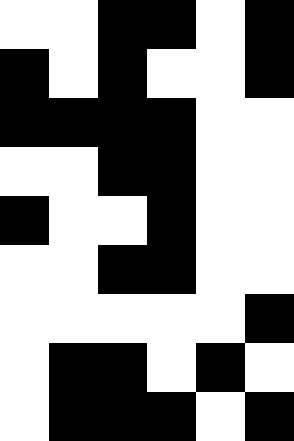[["white", "white", "black", "black", "white", "black"], ["black", "white", "black", "white", "white", "black"], ["black", "black", "black", "black", "white", "white"], ["white", "white", "black", "black", "white", "white"], ["black", "white", "white", "black", "white", "white"], ["white", "white", "black", "black", "white", "white"], ["white", "white", "white", "white", "white", "black"], ["white", "black", "black", "white", "black", "white"], ["white", "black", "black", "black", "white", "black"]]